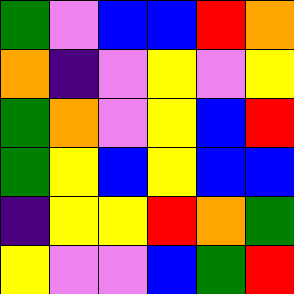[["green", "violet", "blue", "blue", "red", "orange"], ["orange", "indigo", "violet", "yellow", "violet", "yellow"], ["green", "orange", "violet", "yellow", "blue", "red"], ["green", "yellow", "blue", "yellow", "blue", "blue"], ["indigo", "yellow", "yellow", "red", "orange", "green"], ["yellow", "violet", "violet", "blue", "green", "red"]]